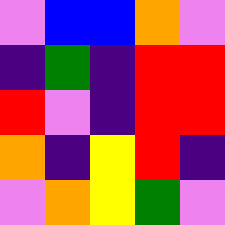[["violet", "blue", "blue", "orange", "violet"], ["indigo", "green", "indigo", "red", "red"], ["red", "violet", "indigo", "red", "red"], ["orange", "indigo", "yellow", "red", "indigo"], ["violet", "orange", "yellow", "green", "violet"]]